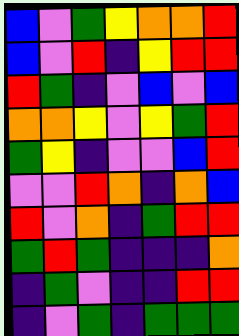[["blue", "violet", "green", "yellow", "orange", "orange", "red"], ["blue", "violet", "red", "indigo", "yellow", "red", "red"], ["red", "green", "indigo", "violet", "blue", "violet", "blue"], ["orange", "orange", "yellow", "violet", "yellow", "green", "red"], ["green", "yellow", "indigo", "violet", "violet", "blue", "red"], ["violet", "violet", "red", "orange", "indigo", "orange", "blue"], ["red", "violet", "orange", "indigo", "green", "red", "red"], ["green", "red", "green", "indigo", "indigo", "indigo", "orange"], ["indigo", "green", "violet", "indigo", "indigo", "red", "red"], ["indigo", "violet", "green", "indigo", "green", "green", "green"]]